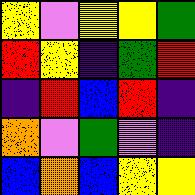[["yellow", "violet", "yellow", "yellow", "green"], ["red", "yellow", "indigo", "green", "red"], ["indigo", "red", "blue", "red", "indigo"], ["orange", "violet", "green", "violet", "indigo"], ["blue", "orange", "blue", "yellow", "yellow"]]